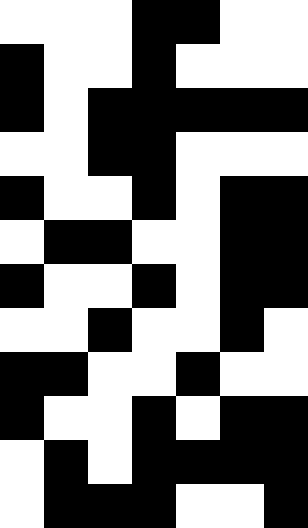[["white", "white", "white", "black", "black", "white", "white"], ["black", "white", "white", "black", "white", "white", "white"], ["black", "white", "black", "black", "black", "black", "black"], ["white", "white", "black", "black", "white", "white", "white"], ["black", "white", "white", "black", "white", "black", "black"], ["white", "black", "black", "white", "white", "black", "black"], ["black", "white", "white", "black", "white", "black", "black"], ["white", "white", "black", "white", "white", "black", "white"], ["black", "black", "white", "white", "black", "white", "white"], ["black", "white", "white", "black", "white", "black", "black"], ["white", "black", "white", "black", "black", "black", "black"], ["white", "black", "black", "black", "white", "white", "black"]]